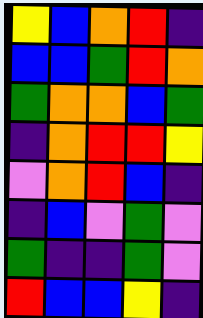[["yellow", "blue", "orange", "red", "indigo"], ["blue", "blue", "green", "red", "orange"], ["green", "orange", "orange", "blue", "green"], ["indigo", "orange", "red", "red", "yellow"], ["violet", "orange", "red", "blue", "indigo"], ["indigo", "blue", "violet", "green", "violet"], ["green", "indigo", "indigo", "green", "violet"], ["red", "blue", "blue", "yellow", "indigo"]]